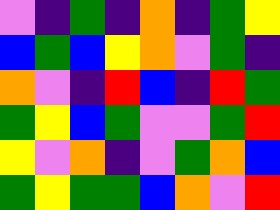[["violet", "indigo", "green", "indigo", "orange", "indigo", "green", "yellow"], ["blue", "green", "blue", "yellow", "orange", "violet", "green", "indigo"], ["orange", "violet", "indigo", "red", "blue", "indigo", "red", "green"], ["green", "yellow", "blue", "green", "violet", "violet", "green", "red"], ["yellow", "violet", "orange", "indigo", "violet", "green", "orange", "blue"], ["green", "yellow", "green", "green", "blue", "orange", "violet", "red"]]